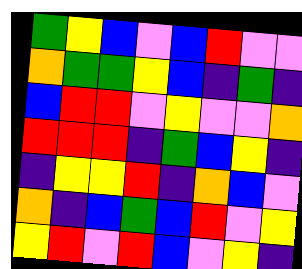[["green", "yellow", "blue", "violet", "blue", "red", "violet", "violet"], ["orange", "green", "green", "yellow", "blue", "indigo", "green", "indigo"], ["blue", "red", "red", "violet", "yellow", "violet", "violet", "orange"], ["red", "red", "red", "indigo", "green", "blue", "yellow", "indigo"], ["indigo", "yellow", "yellow", "red", "indigo", "orange", "blue", "violet"], ["orange", "indigo", "blue", "green", "blue", "red", "violet", "yellow"], ["yellow", "red", "violet", "red", "blue", "violet", "yellow", "indigo"]]